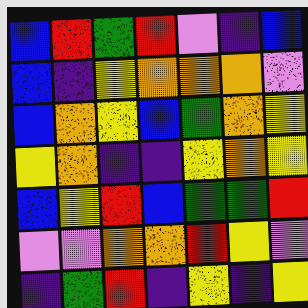[["blue", "red", "green", "red", "violet", "indigo", "blue"], ["blue", "indigo", "yellow", "orange", "orange", "orange", "violet"], ["blue", "orange", "yellow", "blue", "green", "orange", "yellow"], ["yellow", "orange", "indigo", "indigo", "yellow", "orange", "yellow"], ["blue", "yellow", "red", "blue", "green", "green", "red"], ["violet", "violet", "orange", "orange", "red", "yellow", "violet"], ["indigo", "green", "red", "indigo", "yellow", "indigo", "yellow"]]